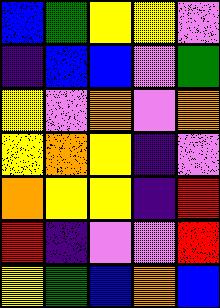[["blue", "green", "yellow", "yellow", "violet"], ["indigo", "blue", "blue", "violet", "green"], ["yellow", "violet", "orange", "violet", "orange"], ["yellow", "orange", "yellow", "indigo", "violet"], ["orange", "yellow", "yellow", "indigo", "red"], ["red", "indigo", "violet", "violet", "red"], ["yellow", "green", "blue", "orange", "blue"]]